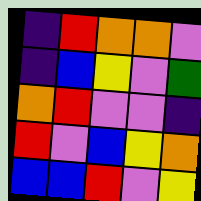[["indigo", "red", "orange", "orange", "violet"], ["indigo", "blue", "yellow", "violet", "green"], ["orange", "red", "violet", "violet", "indigo"], ["red", "violet", "blue", "yellow", "orange"], ["blue", "blue", "red", "violet", "yellow"]]